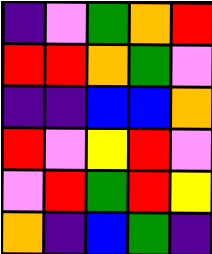[["indigo", "violet", "green", "orange", "red"], ["red", "red", "orange", "green", "violet"], ["indigo", "indigo", "blue", "blue", "orange"], ["red", "violet", "yellow", "red", "violet"], ["violet", "red", "green", "red", "yellow"], ["orange", "indigo", "blue", "green", "indigo"]]